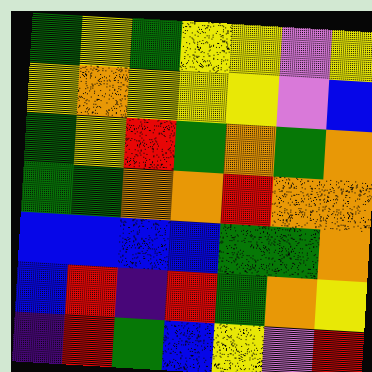[["green", "yellow", "green", "yellow", "yellow", "violet", "yellow"], ["yellow", "orange", "yellow", "yellow", "yellow", "violet", "blue"], ["green", "yellow", "red", "green", "orange", "green", "orange"], ["green", "green", "orange", "orange", "red", "orange", "orange"], ["blue", "blue", "blue", "blue", "green", "green", "orange"], ["blue", "red", "indigo", "red", "green", "orange", "yellow"], ["indigo", "red", "green", "blue", "yellow", "violet", "red"]]